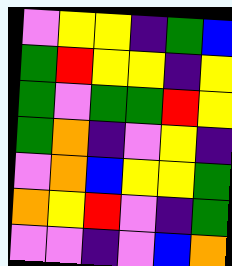[["violet", "yellow", "yellow", "indigo", "green", "blue"], ["green", "red", "yellow", "yellow", "indigo", "yellow"], ["green", "violet", "green", "green", "red", "yellow"], ["green", "orange", "indigo", "violet", "yellow", "indigo"], ["violet", "orange", "blue", "yellow", "yellow", "green"], ["orange", "yellow", "red", "violet", "indigo", "green"], ["violet", "violet", "indigo", "violet", "blue", "orange"]]